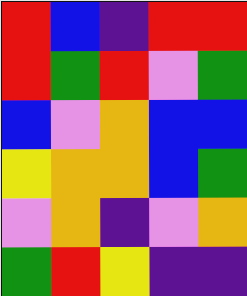[["red", "blue", "indigo", "red", "red"], ["red", "green", "red", "violet", "green"], ["blue", "violet", "orange", "blue", "blue"], ["yellow", "orange", "orange", "blue", "green"], ["violet", "orange", "indigo", "violet", "orange"], ["green", "red", "yellow", "indigo", "indigo"]]